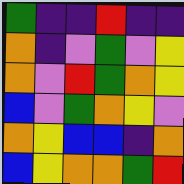[["green", "indigo", "indigo", "red", "indigo", "indigo"], ["orange", "indigo", "violet", "green", "violet", "yellow"], ["orange", "violet", "red", "green", "orange", "yellow"], ["blue", "violet", "green", "orange", "yellow", "violet"], ["orange", "yellow", "blue", "blue", "indigo", "orange"], ["blue", "yellow", "orange", "orange", "green", "red"]]